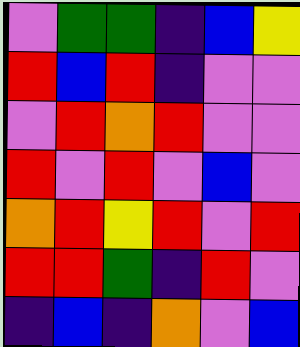[["violet", "green", "green", "indigo", "blue", "yellow"], ["red", "blue", "red", "indigo", "violet", "violet"], ["violet", "red", "orange", "red", "violet", "violet"], ["red", "violet", "red", "violet", "blue", "violet"], ["orange", "red", "yellow", "red", "violet", "red"], ["red", "red", "green", "indigo", "red", "violet"], ["indigo", "blue", "indigo", "orange", "violet", "blue"]]